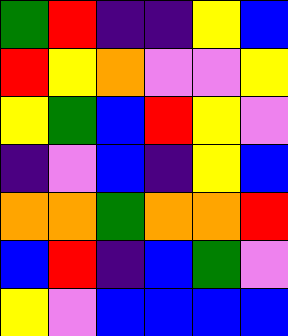[["green", "red", "indigo", "indigo", "yellow", "blue"], ["red", "yellow", "orange", "violet", "violet", "yellow"], ["yellow", "green", "blue", "red", "yellow", "violet"], ["indigo", "violet", "blue", "indigo", "yellow", "blue"], ["orange", "orange", "green", "orange", "orange", "red"], ["blue", "red", "indigo", "blue", "green", "violet"], ["yellow", "violet", "blue", "blue", "blue", "blue"]]